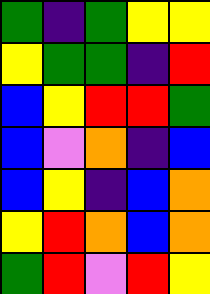[["green", "indigo", "green", "yellow", "yellow"], ["yellow", "green", "green", "indigo", "red"], ["blue", "yellow", "red", "red", "green"], ["blue", "violet", "orange", "indigo", "blue"], ["blue", "yellow", "indigo", "blue", "orange"], ["yellow", "red", "orange", "blue", "orange"], ["green", "red", "violet", "red", "yellow"]]